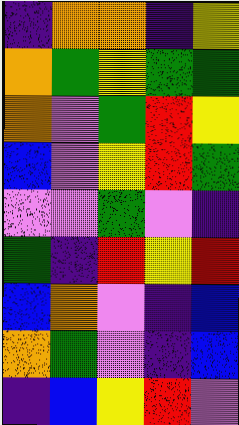[["indigo", "orange", "orange", "indigo", "yellow"], ["orange", "green", "yellow", "green", "green"], ["orange", "violet", "green", "red", "yellow"], ["blue", "violet", "yellow", "red", "green"], ["violet", "violet", "green", "violet", "indigo"], ["green", "indigo", "red", "yellow", "red"], ["blue", "orange", "violet", "indigo", "blue"], ["orange", "green", "violet", "indigo", "blue"], ["indigo", "blue", "yellow", "red", "violet"]]